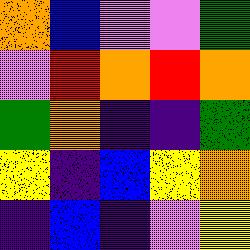[["orange", "blue", "violet", "violet", "green"], ["violet", "red", "orange", "red", "orange"], ["green", "orange", "indigo", "indigo", "green"], ["yellow", "indigo", "blue", "yellow", "orange"], ["indigo", "blue", "indigo", "violet", "yellow"]]